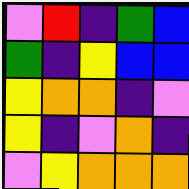[["violet", "red", "indigo", "green", "blue"], ["green", "indigo", "yellow", "blue", "blue"], ["yellow", "orange", "orange", "indigo", "violet"], ["yellow", "indigo", "violet", "orange", "indigo"], ["violet", "yellow", "orange", "orange", "orange"]]